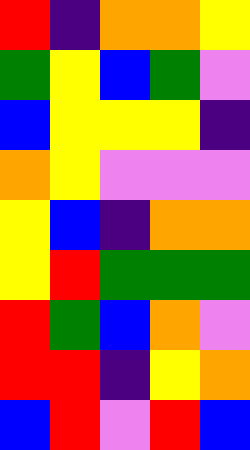[["red", "indigo", "orange", "orange", "yellow"], ["green", "yellow", "blue", "green", "violet"], ["blue", "yellow", "yellow", "yellow", "indigo"], ["orange", "yellow", "violet", "violet", "violet"], ["yellow", "blue", "indigo", "orange", "orange"], ["yellow", "red", "green", "green", "green"], ["red", "green", "blue", "orange", "violet"], ["red", "red", "indigo", "yellow", "orange"], ["blue", "red", "violet", "red", "blue"]]